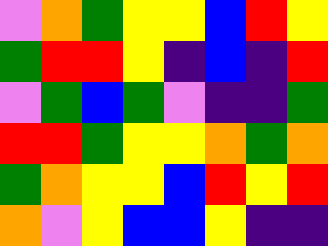[["violet", "orange", "green", "yellow", "yellow", "blue", "red", "yellow"], ["green", "red", "red", "yellow", "indigo", "blue", "indigo", "red"], ["violet", "green", "blue", "green", "violet", "indigo", "indigo", "green"], ["red", "red", "green", "yellow", "yellow", "orange", "green", "orange"], ["green", "orange", "yellow", "yellow", "blue", "red", "yellow", "red"], ["orange", "violet", "yellow", "blue", "blue", "yellow", "indigo", "indigo"]]